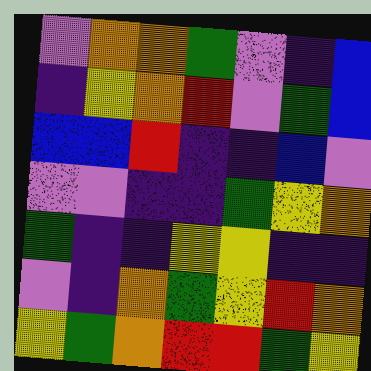[["violet", "orange", "orange", "green", "violet", "indigo", "blue"], ["indigo", "yellow", "orange", "red", "violet", "green", "blue"], ["blue", "blue", "red", "indigo", "indigo", "blue", "violet"], ["violet", "violet", "indigo", "indigo", "green", "yellow", "orange"], ["green", "indigo", "indigo", "yellow", "yellow", "indigo", "indigo"], ["violet", "indigo", "orange", "green", "yellow", "red", "orange"], ["yellow", "green", "orange", "red", "red", "green", "yellow"]]